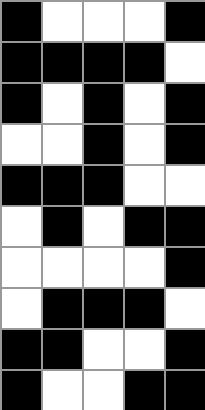[["black", "white", "white", "white", "black"], ["black", "black", "black", "black", "white"], ["black", "white", "black", "white", "black"], ["white", "white", "black", "white", "black"], ["black", "black", "black", "white", "white"], ["white", "black", "white", "black", "black"], ["white", "white", "white", "white", "black"], ["white", "black", "black", "black", "white"], ["black", "black", "white", "white", "black"], ["black", "white", "white", "black", "black"]]